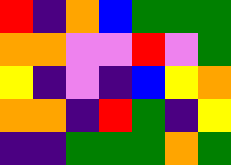[["red", "indigo", "orange", "blue", "green", "green", "green"], ["orange", "orange", "violet", "violet", "red", "violet", "green"], ["yellow", "indigo", "violet", "indigo", "blue", "yellow", "orange"], ["orange", "orange", "indigo", "red", "green", "indigo", "yellow"], ["indigo", "indigo", "green", "green", "green", "orange", "green"]]